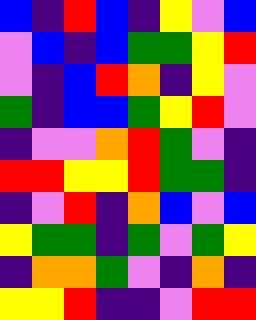[["blue", "indigo", "red", "blue", "indigo", "yellow", "violet", "blue"], ["violet", "blue", "indigo", "blue", "green", "green", "yellow", "red"], ["violet", "indigo", "blue", "red", "orange", "indigo", "yellow", "violet"], ["green", "indigo", "blue", "blue", "green", "yellow", "red", "violet"], ["indigo", "violet", "violet", "orange", "red", "green", "violet", "indigo"], ["red", "red", "yellow", "yellow", "red", "green", "green", "indigo"], ["indigo", "violet", "red", "indigo", "orange", "blue", "violet", "blue"], ["yellow", "green", "green", "indigo", "green", "violet", "green", "yellow"], ["indigo", "orange", "orange", "green", "violet", "indigo", "orange", "indigo"], ["yellow", "yellow", "red", "indigo", "indigo", "violet", "red", "red"]]